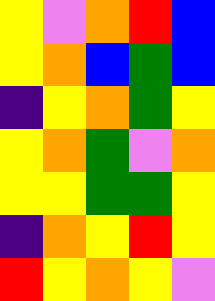[["yellow", "violet", "orange", "red", "blue"], ["yellow", "orange", "blue", "green", "blue"], ["indigo", "yellow", "orange", "green", "yellow"], ["yellow", "orange", "green", "violet", "orange"], ["yellow", "yellow", "green", "green", "yellow"], ["indigo", "orange", "yellow", "red", "yellow"], ["red", "yellow", "orange", "yellow", "violet"]]